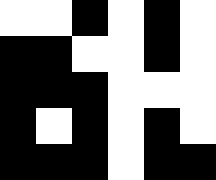[["white", "white", "black", "white", "black", "white"], ["black", "black", "white", "white", "black", "white"], ["black", "black", "black", "white", "white", "white"], ["black", "white", "black", "white", "black", "white"], ["black", "black", "black", "white", "black", "black"]]